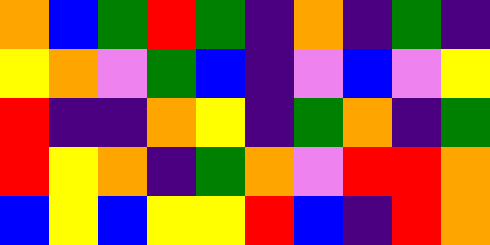[["orange", "blue", "green", "red", "green", "indigo", "orange", "indigo", "green", "indigo"], ["yellow", "orange", "violet", "green", "blue", "indigo", "violet", "blue", "violet", "yellow"], ["red", "indigo", "indigo", "orange", "yellow", "indigo", "green", "orange", "indigo", "green"], ["red", "yellow", "orange", "indigo", "green", "orange", "violet", "red", "red", "orange"], ["blue", "yellow", "blue", "yellow", "yellow", "red", "blue", "indigo", "red", "orange"]]